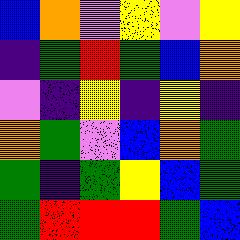[["blue", "orange", "violet", "yellow", "violet", "yellow"], ["indigo", "green", "red", "green", "blue", "orange"], ["violet", "indigo", "yellow", "indigo", "yellow", "indigo"], ["orange", "green", "violet", "blue", "orange", "green"], ["green", "indigo", "green", "yellow", "blue", "green"], ["green", "red", "red", "red", "green", "blue"]]